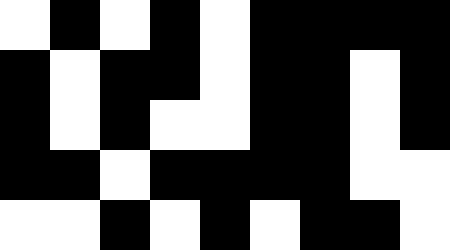[["white", "black", "white", "black", "white", "black", "black", "black", "black"], ["black", "white", "black", "black", "white", "black", "black", "white", "black"], ["black", "white", "black", "white", "white", "black", "black", "white", "black"], ["black", "black", "white", "black", "black", "black", "black", "white", "white"], ["white", "white", "black", "white", "black", "white", "black", "black", "white"]]